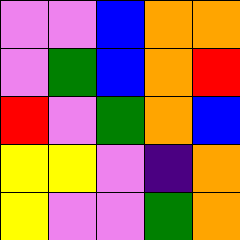[["violet", "violet", "blue", "orange", "orange"], ["violet", "green", "blue", "orange", "red"], ["red", "violet", "green", "orange", "blue"], ["yellow", "yellow", "violet", "indigo", "orange"], ["yellow", "violet", "violet", "green", "orange"]]